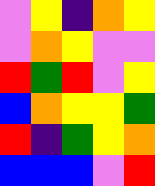[["violet", "yellow", "indigo", "orange", "yellow"], ["violet", "orange", "yellow", "violet", "violet"], ["red", "green", "red", "violet", "yellow"], ["blue", "orange", "yellow", "yellow", "green"], ["red", "indigo", "green", "yellow", "orange"], ["blue", "blue", "blue", "violet", "red"]]